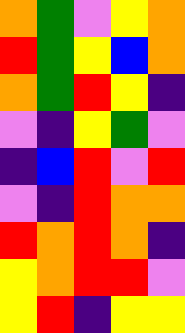[["orange", "green", "violet", "yellow", "orange"], ["red", "green", "yellow", "blue", "orange"], ["orange", "green", "red", "yellow", "indigo"], ["violet", "indigo", "yellow", "green", "violet"], ["indigo", "blue", "red", "violet", "red"], ["violet", "indigo", "red", "orange", "orange"], ["red", "orange", "red", "orange", "indigo"], ["yellow", "orange", "red", "red", "violet"], ["yellow", "red", "indigo", "yellow", "yellow"]]